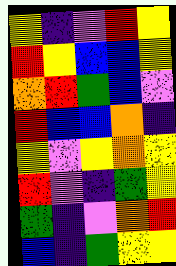[["yellow", "indigo", "violet", "red", "yellow"], ["red", "yellow", "blue", "blue", "yellow"], ["orange", "red", "green", "blue", "violet"], ["red", "blue", "blue", "orange", "indigo"], ["yellow", "violet", "yellow", "orange", "yellow"], ["red", "violet", "indigo", "green", "yellow"], ["green", "indigo", "violet", "orange", "red"], ["blue", "indigo", "green", "yellow", "yellow"]]